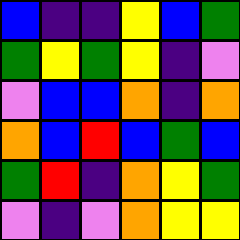[["blue", "indigo", "indigo", "yellow", "blue", "green"], ["green", "yellow", "green", "yellow", "indigo", "violet"], ["violet", "blue", "blue", "orange", "indigo", "orange"], ["orange", "blue", "red", "blue", "green", "blue"], ["green", "red", "indigo", "orange", "yellow", "green"], ["violet", "indigo", "violet", "orange", "yellow", "yellow"]]